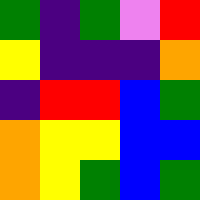[["green", "indigo", "green", "violet", "red"], ["yellow", "indigo", "indigo", "indigo", "orange"], ["indigo", "red", "red", "blue", "green"], ["orange", "yellow", "yellow", "blue", "blue"], ["orange", "yellow", "green", "blue", "green"]]